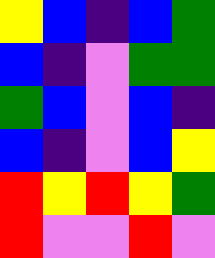[["yellow", "blue", "indigo", "blue", "green"], ["blue", "indigo", "violet", "green", "green"], ["green", "blue", "violet", "blue", "indigo"], ["blue", "indigo", "violet", "blue", "yellow"], ["red", "yellow", "red", "yellow", "green"], ["red", "violet", "violet", "red", "violet"]]